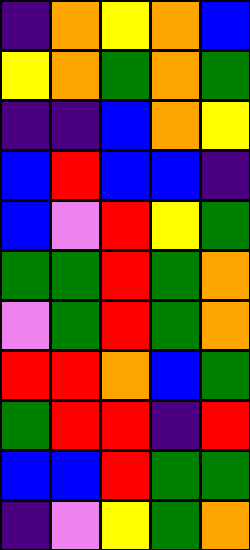[["indigo", "orange", "yellow", "orange", "blue"], ["yellow", "orange", "green", "orange", "green"], ["indigo", "indigo", "blue", "orange", "yellow"], ["blue", "red", "blue", "blue", "indigo"], ["blue", "violet", "red", "yellow", "green"], ["green", "green", "red", "green", "orange"], ["violet", "green", "red", "green", "orange"], ["red", "red", "orange", "blue", "green"], ["green", "red", "red", "indigo", "red"], ["blue", "blue", "red", "green", "green"], ["indigo", "violet", "yellow", "green", "orange"]]